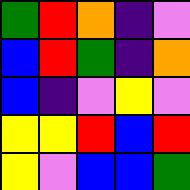[["green", "red", "orange", "indigo", "violet"], ["blue", "red", "green", "indigo", "orange"], ["blue", "indigo", "violet", "yellow", "violet"], ["yellow", "yellow", "red", "blue", "red"], ["yellow", "violet", "blue", "blue", "green"]]